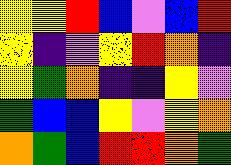[["yellow", "yellow", "red", "blue", "violet", "blue", "red"], ["yellow", "indigo", "violet", "yellow", "red", "orange", "indigo"], ["yellow", "green", "orange", "indigo", "indigo", "yellow", "violet"], ["green", "blue", "blue", "yellow", "violet", "yellow", "orange"], ["orange", "green", "blue", "red", "red", "orange", "green"]]